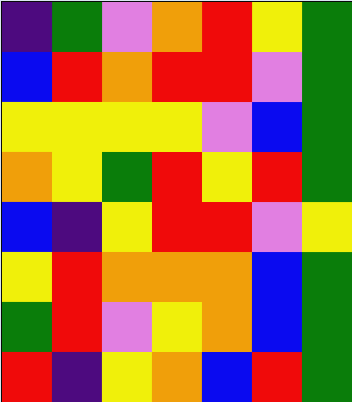[["indigo", "green", "violet", "orange", "red", "yellow", "green"], ["blue", "red", "orange", "red", "red", "violet", "green"], ["yellow", "yellow", "yellow", "yellow", "violet", "blue", "green"], ["orange", "yellow", "green", "red", "yellow", "red", "green"], ["blue", "indigo", "yellow", "red", "red", "violet", "yellow"], ["yellow", "red", "orange", "orange", "orange", "blue", "green"], ["green", "red", "violet", "yellow", "orange", "blue", "green"], ["red", "indigo", "yellow", "orange", "blue", "red", "green"]]